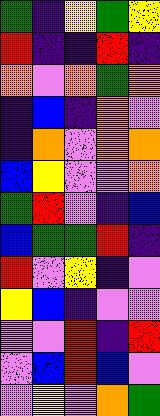[["green", "indigo", "yellow", "green", "yellow"], ["red", "indigo", "indigo", "red", "indigo"], ["orange", "violet", "orange", "green", "orange"], ["indigo", "blue", "indigo", "orange", "violet"], ["indigo", "orange", "violet", "orange", "orange"], ["blue", "yellow", "violet", "violet", "orange"], ["green", "red", "violet", "indigo", "blue"], ["blue", "green", "green", "red", "indigo"], ["red", "violet", "yellow", "indigo", "violet"], ["yellow", "blue", "indigo", "violet", "violet"], ["violet", "violet", "red", "indigo", "red"], ["violet", "blue", "red", "blue", "violet"], ["violet", "yellow", "violet", "orange", "green"]]